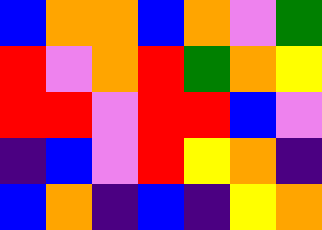[["blue", "orange", "orange", "blue", "orange", "violet", "green"], ["red", "violet", "orange", "red", "green", "orange", "yellow"], ["red", "red", "violet", "red", "red", "blue", "violet"], ["indigo", "blue", "violet", "red", "yellow", "orange", "indigo"], ["blue", "orange", "indigo", "blue", "indigo", "yellow", "orange"]]